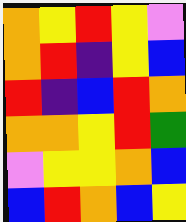[["orange", "yellow", "red", "yellow", "violet"], ["orange", "red", "indigo", "yellow", "blue"], ["red", "indigo", "blue", "red", "orange"], ["orange", "orange", "yellow", "red", "green"], ["violet", "yellow", "yellow", "orange", "blue"], ["blue", "red", "orange", "blue", "yellow"]]